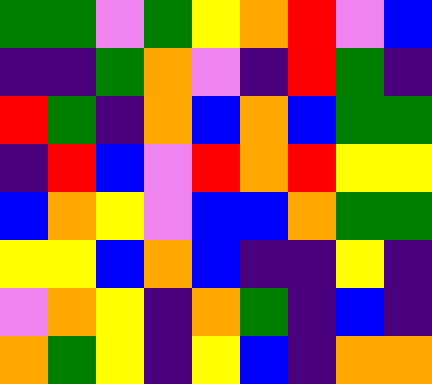[["green", "green", "violet", "green", "yellow", "orange", "red", "violet", "blue"], ["indigo", "indigo", "green", "orange", "violet", "indigo", "red", "green", "indigo"], ["red", "green", "indigo", "orange", "blue", "orange", "blue", "green", "green"], ["indigo", "red", "blue", "violet", "red", "orange", "red", "yellow", "yellow"], ["blue", "orange", "yellow", "violet", "blue", "blue", "orange", "green", "green"], ["yellow", "yellow", "blue", "orange", "blue", "indigo", "indigo", "yellow", "indigo"], ["violet", "orange", "yellow", "indigo", "orange", "green", "indigo", "blue", "indigo"], ["orange", "green", "yellow", "indigo", "yellow", "blue", "indigo", "orange", "orange"]]